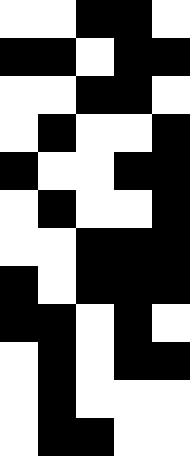[["white", "white", "black", "black", "white"], ["black", "black", "white", "black", "black"], ["white", "white", "black", "black", "white"], ["white", "black", "white", "white", "black"], ["black", "white", "white", "black", "black"], ["white", "black", "white", "white", "black"], ["white", "white", "black", "black", "black"], ["black", "white", "black", "black", "black"], ["black", "black", "white", "black", "white"], ["white", "black", "white", "black", "black"], ["white", "black", "white", "white", "white"], ["white", "black", "black", "white", "white"]]